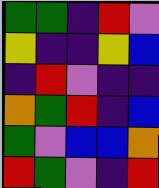[["green", "green", "indigo", "red", "violet"], ["yellow", "indigo", "indigo", "yellow", "blue"], ["indigo", "red", "violet", "indigo", "indigo"], ["orange", "green", "red", "indigo", "blue"], ["green", "violet", "blue", "blue", "orange"], ["red", "green", "violet", "indigo", "red"]]